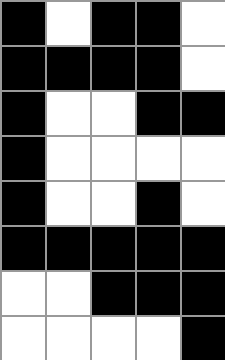[["black", "white", "black", "black", "white"], ["black", "black", "black", "black", "white"], ["black", "white", "white", "black", "black"], ["black", "white", "white", "white", "white"], ["black", "white", "white", "black", "white"], ["black", "black", "black", "black", "black"], ["white", "white", "black", "black", "black"], ["white", "white", "white", "white", "black"]]